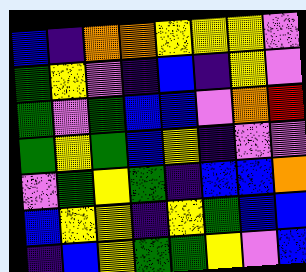[["blue", "indigo", "orange", "orange", "yellow", "yellow", "yellow", "violet"], ["green", "yellow", "violet", "indigo", "blue", "indigo", "yellow", "violet"], ["green", "violet", "green", "blue", "blue", "violet", "orange", "red"], ["green", "yellow", "green", "blue", "yellow", "indigo", "violet", "violet"], ["violet", "green", "yellow", "green", "indigo", "blue", "blue", "orange"], ["blue", "yellow", "yellow", "indigo", "yellow", "green", "blue", "blue"], ["indigo", "blue", "yellow", "green", "green", "yellow", "violet", "blue"]]